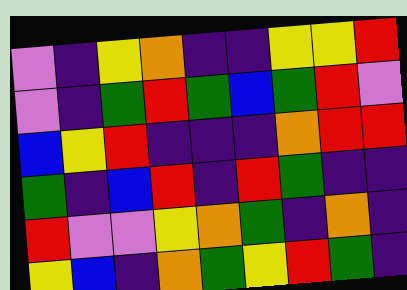[["violet", "indigo", "yellow", "orange", "indigo", "indigo", "yellow", "yellow", "red"], ["violet", "indigo", "green", "red", "green", "blue", "green", "red", "violet"], ["blue", "yellow", "red", "indigo", "indigo", "indigo", "orange", "red", "red"], ["green", "indigo", "blue", "red", "indigo", "red", "green", "indigo", "indigo"], ["red", "violet", "violet", "yellow", "orange", "green", "indigo", "orange", "indigo"], ["yellow", "blue", "indigo", "orange", "green", "yellow", "red", "green", "indigo"]]